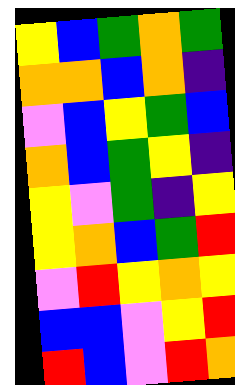[["yellow", "blue", "green", "orange", "green"], ["orange", "orange", "blue", "orange", "indigo"], ["violet", "blue", "yellow", "green", "blue"], ["orange", "blue", "green", "yellow", "indigo"], ["yellow", "violet", "green", "indigo", "yellow"], ["yellow", "orange", "blue", "green", "red"], ["violet", "red", "yellow", "orange", "yellow"], ["blue", "blue", "violet", "yellow", "red"], ["red", "blue", "violet", "red", "orange"]]